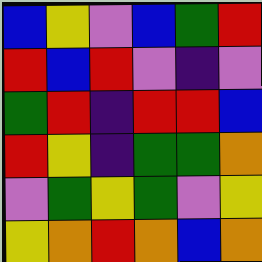[["blue", "yellow", "violet", "blue", "green", "red"], ["red", "blue", "red", "violet", "indigo", "violet"], ["green", "red", "indigo", "red", "red", "blue"], ["red", "yellow", "indigo", "green", "green", "orange"], ["violet", "green", "yellow", "green", "violet", "yellow"], ["yellow", "orange", "red", "orange", "blue", "orange"]]